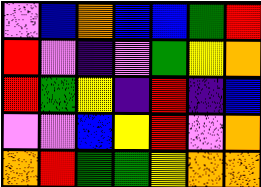[["violet", "blue", "orange", "blue", "blue", "green", "red"], ["red", "violet", "indigo", "violet", "green", "yellow", "orange"], ["red", "green", "yellow", "indigo", "red", "indigo", "blue"], ["violet", "violet", "blue", "yellow", "red", "violet", "orange"], ["orange", "red", "green", "green", "yellow", "orange", "orange"]]